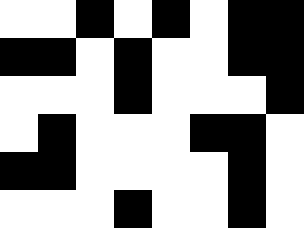[["white", "white", "black", "white", "black", "white", "black", "black"], ["black", "black", "white", "black", "white", "white", "black", "black"], ["white", "white", "white", "black", "white", "white", "white", "black"], ["white", "black", "white", "white", "white", "black", "black", "white"], ["black", "black", "white", "white", "white", "white", "black", "white"], ["white", "white", "white", "black", "white", "white", "black", "white"]]